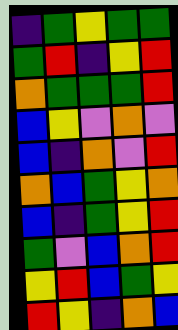[["indigo", "green", "yellow", "green", "green"], ["green", "red", "indigo", "yellow", "red"], ["orange", "green", "green", "green", "red"], ["blue", "yellow", "violet", "orange", "violet"], ["blue", "indigo", "orange", "violet", "red"], ["orange", "blue", "green", "yellow", "orange"], ["blue", "indigo", "green", "yellow", "red"], ["green", "violet", "blue", "orange", "red"], ["yellow", "red", "blue", "green", "yellow"], ["red", "yellow", "indigo", "orange", "blue"]]